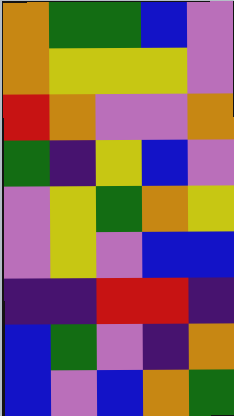[["orange", "green", "green", "blue", "violet"], ["orange", "yellow", "yellow", "yellow", "violet"], ["red", "orange", "violet", "violet", "orange"], ["green", "indigo", "yellow", "blue", "violet"], ["violet", "yellow", "green", "orange", "yellow"], ["violet", "yellow", "violet", "blue", "blue"], ["indigo", "indigo", "red", "red", "indigo"], ["blue", "green", "violet", "indigo", "orange"], ["blue", "violet", "blue", "orange", "green"]]